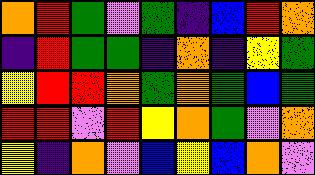[["orange", "red", "green", "violet", "green", "indigo", "blue", "red", "orange"], ["indigo", "red", "green", "green", "indigo", "orange", "indigo", "yellow", "green"], ["yellow", "red", "red", "orange", "green", "orange", "green", "blue", "green"], ["red", "red", "violet", "red", "yellow", "orange", "green", "violet", "orange"], ["yellow", "indigo", "orange", "violet", "blue", "yellow", "blue", "orange", "violet"]]